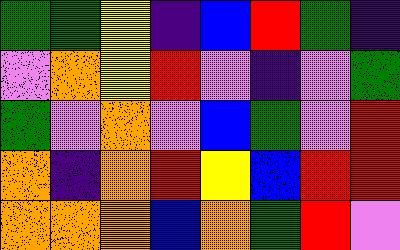[["green", "green", "yellow", "indigo", "blue", "red", "green", "indigo"], ["violet", "orange", "yellow", "red", "violet", "indigo", "violet", "green"], ["green", "violet", "orange", "violet", "blue", "green", "violet", "red"], ["orange", "indigo", "orange", "red", "yellow", "blue", "red", "red"], ["orange", "orange", "orange", "blue", "orange", "green", "red", "violet"]]